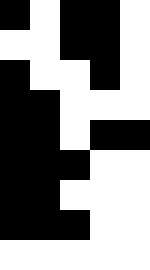[["black", "white", "black", "black", "white"], ["white", "white", "black", "black", "white"], ["black", "white", "white", "black", "white"], ["black", "black", "white", "white", "white"], ["black", "black", "white", "black", "black"], ["black", "black", "black", "white", "white"], ["black", "black", "white", "white", "white"], ["black", "black", "black", "white", "white"], ["white", "white", "white", "white", "white"]]